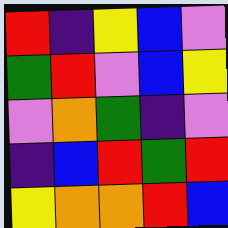[["red", "indigo", "yellow", "blue", "violet"], ["green", "red", "violet", "blue", "yellow"], ["violet", "orange", "green", "indigo", "violet"], ["indigo", "blue", "red", "green", "red"], ["yellow", "orange", "orange", "red", "blue"]]